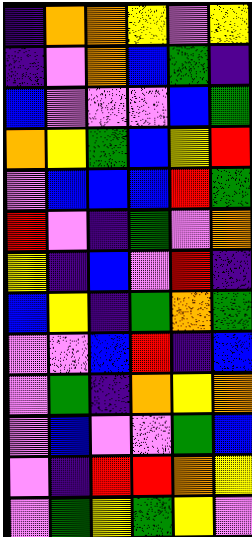[["indigo", "orange", "orange", "yellow", "violet", "yellow"], ["indigo", "violet", "orange", "blue", "green", "indigo"], ["blue", "violet", "violet", "violet", "blue", "green"], ["orange", "yellow", "green", "blue", "yellow", "red"], ["violet", "blue", "blue", "blue", "red", "green"], ["red", "violet", "indigo", "green", "violet", "orange"], ["yellow", "indigo", "blue", "violet", "red", "indigo"], ["blue", "yellow", "indigo", "green", "orange", "green"], ["violet", "violet", "blue", "red", "indigo", "blue"], ["violet", "green", "indigo", "orange", "yellow", "orange"], ["violet", "blue", "violet", "violet", "green", "blue"], ["violet", "indigo", "red", "red", "orange", "yellow"], ["violet", "green", "yellow", "green", "yellow", "violet"]]